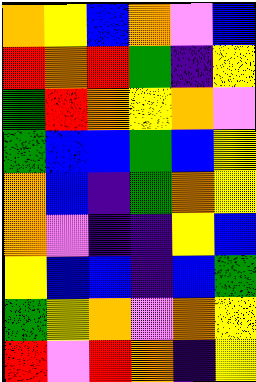[["orange", "yellow", "blue", "orange", "violet", "blue"], ["red", "orange", "red", "green", "indigo", "yellow"], ["green", "red", "orange", "yellow", "orange", "violet"], ["green", "blue", "blue", "green", "blue", "yellow"], ["orange", "blue", "indigo", "green", "orange", "yellow"], ["orange", "violet", "indigo", "indigo", "yellow", "blue"], ["yellow", "blue", "blue", "indigo", "blue", "green"], ["green", "yellow", "orange", "violet", "orange", "yellow"], ["red", "violet", "red", "orange", "indigo", "yellow"]]